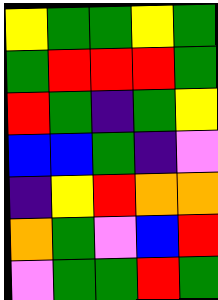[["yellow", "green", "green", "yellow", "green"], ["green", "red", "red", "red", "green"], ["red", "green", "indigo", "green", "yellow"], ["blue", "blue", "green", "indigo", "violet"], ["indigo", "yellow", "red", "orange", "orange"], ["orange", "green", "violet", "blue", "red"], ["violet", "green", "green", "red", "green"]]